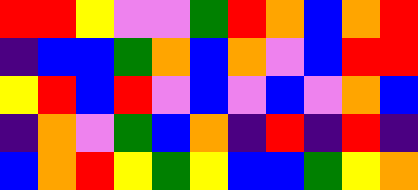[["red", "red", "yellow", "violet", "violet", "green", "red", "orange", "blue", "orange", "red"], ["indigo", "blue", "blue", "green", "orange", "blue", "orange", "violet", "blue", "red", "red"], ["yellow", "red", "blue", "red", "violet", "blue", "violet", "blue", "violet", "orange", "blue"], ["indigo", "orange", "violet", "green", "blue", "orange", "indigo", "red", "indigo", "red", "indigo"], ["blue", "orange", "red", "yellow", "green", "yellow", "blue", "blue", "green", "yellow", "orange"]]